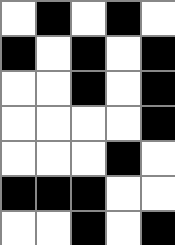[["white", "black", "white", "black", "white"], ["black", "white", "black", "white", "black"], ["white", "white", "black", "white", "black"], ["white", "white", "white", "white", "black"], ["white", "white", "white", "black", "white"], ["black", "black", "black", "white", "white"], ["white", "white", "black", "white", "black"]]